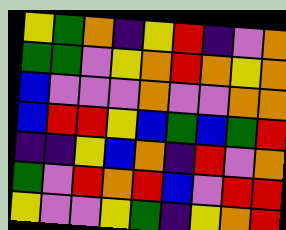[["yellow", "green", "orange", "indigo", "yellow", "red", "indigo", "violet", "orange"], ["green", "green", "violet", "yellow", "orange", "red", "orange", "yellow", "orange"], ["blue", "violet", "violet", "violet", "orange", "violet", "violet", "orange", "orange"], ["blue", "red", "red", "yellow", "blue", "green", "blue", "green", "red"], ["indigo", "indigo", "yellow", "blue", "orange", "indigo", "red", "violet", "orange"], ["green", "violet", "red", "orange", "red", "blue", "violet", "red", "red"], ["yellow", "violet", "violet", "yellow", "green", "indigo", "yellow", "orange", "red"]]